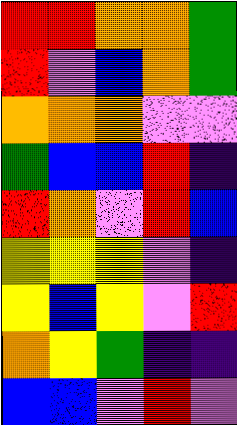[["red", "red", "orange", "orange", "green"], ["red", "violet", "blue", "orange", "green"], ["orange", "orange", "orange", "violet", "violet"], ["green", "blue", "blue", "red", "indigo"], ["red", "orange", "violet", "red", "blue"], ["yellow", "yellow", "yellow", "violet", "indigo"], ["yellow", "blue", "yellow", "violet", "red"], ["orange", "yellow", "green", "indigo", "indigo"], ["blue", "blue", "violet", "red", "violet"]]